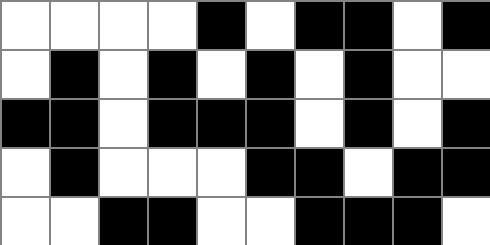[["white", "white", "white", "white", "black", "white", "black", "black", "white", "black"], ["white", "black", "white", "black", "white", "black", "white", "black", "white", "white"], ["black", "black", "white", "black", "black", "black", "white", "black", "white", "black"], ["white", "black", "white", "white", "white", "black", "black", "white", "black", "black"], ["white", "white", "black", "black", "white", "white", "black", "black", "black", "white"]]